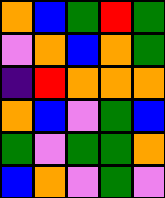[["orange", "blue", "green", "red", "green"], ["violet", "orange", "blue", "orange", "green"], ["indigo", "red", "orange", "orange", "orange"], ["orange", "blue", "violet", "green", "blue"], ["green", "violet", "green", "green", "orange"], ["blue", "orange", "violet", "green", "violet"]]